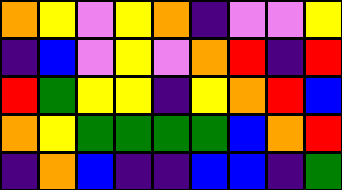[["orange", "yellow", "violet", "yellow", "orange", "indigo", "violet", "violet", "yellow"], ["indigo", "blue", "violet", "yellow", "violet", "orange", "red", "indigo", "red"], ["red", "green", "yellow", "yellow", "indigo", "yellow", "orange", "red", "blue"], ["orange", "yellow", "green", "green", "green", "green", "blue", "orange", "red"], ["indigo", "orange", "blue", "indigo", "indigo", "blue", "blue", "indigo", "green"]]